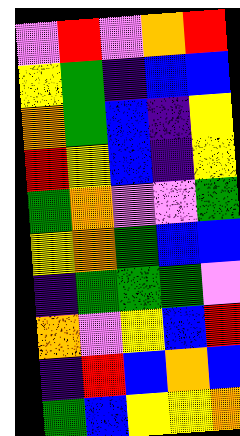[["violet", "red", "violet", "orange", "red"], ["yellow", "green", "indigo", "blue", "blue"], ["orange", "green", "blue", "indigo", "yellow"], ["red", "yellow", "blue", "indigo", "yellow"], ["green", "orange", "violet", "violet", "green"], ["yellow", "orange", "green", "blue", "blue"], ["indigo", "green", "green", "green", "violet"], ["orange", "violet", "yellow", "blue", "red"], ["indigo", "red", "blue", "orange", "blue"], ["green", "blue", "yellow", "yellow", "orange"]]